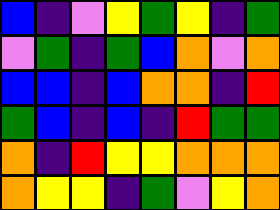[["blue", "indigo", "violet", "yellow", "green", "yellow", "indigo", "green"], ["violet", "green", "indigo", "green", "blue", "orange", "violet", "orange"], ["blue", "blue", "indigo", "blue", "orange", "orange", "indigo", "red"], ["green", "blue", "indigo", "blue", "indigo", "red", "green", "green"], ["orange", "indigo", "red", "yellow", "yellow", "orange", "orange", "orange"], ["orange", "yellow", "yellow", "indigo", "green", "violet", "yellow", "orange"]]